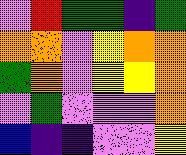[["violet", "red", "green", "green", "indigo", "green"], ["orange", "orange", "violet", "yellow", "orange", "orange"], ["green", "orange", "violet", "yellow", "yellow", "orange"], ["violet", "green", "violet", "violet", "violet", "orange"], ["blue", "indigo", "indigo", "violet", "violet", "yellow"]]